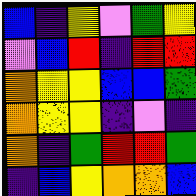[["blue", "indigo", "yellow", "violet", "green", "yellow"], ["violet", "blue", "red", "indigo", "red", "red"], ["orange", "yellow", "yellow", "blue", "blue", "green"], ["orange", "yellow", "yellow", "indigo", "violet", "indigo"], ["orange", "indigo", "green", "red", "red", "green"], ["indigo", "blue", "yellow", "orange", "orange", "blue"]]